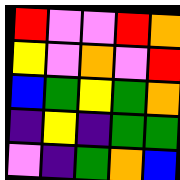[["red", "violet", "violet", "red", "orange"], ["yellow", "violet", "orange", "violet", "red"], ["blue", "green", "yellow", "green", "orange"], ["indigo", "yellow", "indigo", "green", "green"], ["violet", "indigo", "green", "orange", "blue"]]